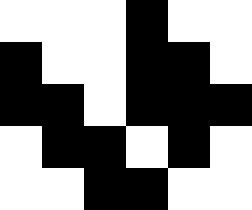[["white", "white", "white", "black", "white", "white"], ["black", "white", "white", "black", "black", "white"], ["black", "black", "white", "black", "black", "black"], ["white", "black", "black", "white", "black", "white"], ["white", "white", "black", "black", "white", "white"]]